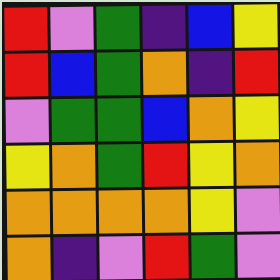[["red", "violet", "green", "indigo", "blue", "yellow"], ["red", "blue", "green", "orange", "indigo", "red"], ["violet", "green", "green", "blue", "orange", "yellow"], ["yellow", "orange", "green", "red", "yellow", "orange"], ["orange", "orange", "orange", "orange", "yellow", "violet"], ["orange", "indigo", "violet", "red", "green", "violet"]]